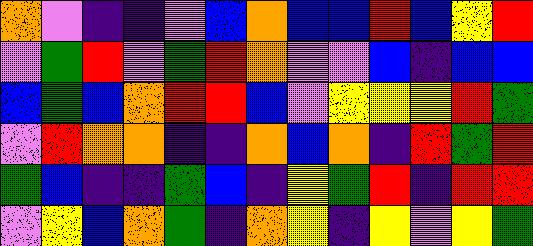[["orange", "violet", "indigo", "indigo", "violet", "blue", "orange", "blue", "blue", "red", "blue", "yellow", "red"], ["violet", "green", "red", "violet", "green", "red", "orange", "violet", "violet", "blue", "indigo", "blue", "blue"], ["blue", "green", "blue", "orange", "red", "red", "blue", "violet", "yellow", "yellow", "yellow", "red", "green"], ["violet", "red", "orange", "orange", "indigo", "indigo", "orange", "blue", "orange", "indigo", "red", "green", "red"], ["green", "blue", "indigo", "indigo", "green", "blue", "indigo", "yellow", "green", "red", "indigo", "red", "red"], ["violet", "yellow", "blue", "orange", "green", "indigo", "orange", "yellow", "indigo", "yellow", "violet", "yellow", "green"]]